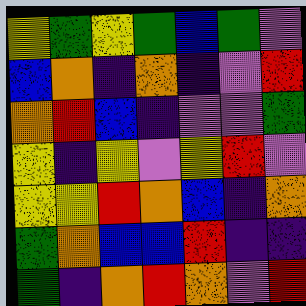[["yellow", "green", "yellow", "green", "blue", "green", "violet"], ["blue", "orange", "indigo", "orange", "indigo", "violet", "red"], ["orange", "red", "blue", "indigo", "violet", "violet", "green"], ["yellow", "indigo", "yellow", "violet", "yellow", "red", "violet"], ["yellow", "yellow", "red", "orange", "blue", "indigo", "orange"], ["green", "orange", "blue", "blue", "red", "indigo", "indigo"], ["green", "indigo", "orange", "red", "orange", "violet", "red"]]